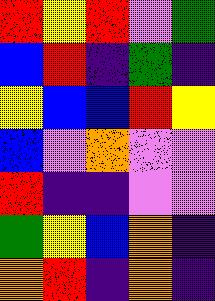[["red", "yellow", "red", "violet", "green"], ["blue", "red", "indigo", "green", "indigo"], ["yellow", "blue", "blue", "red", "yellow"], ["blue", "violet", "orange", "violet", "violet"], ["red", "indigo", "indigo", "violet", "violet"], ["green", "yellow", "blue", "orange", "indigo"], ["orange", "red", "indigo", "orange", "indigo"]]